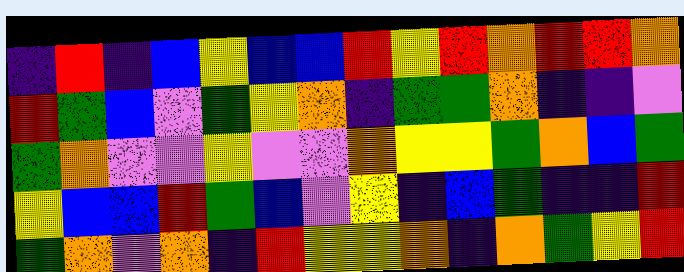[["indigo", "red", "indigo", "blue", "yellow", "blue", "blue", "red", "yellow", "red", "orange", "red", "red", "orange"], ["red", "green", "blue", "violet", "green", "yellow", "orange", "indigo", "green", "green", "orange", "indigo", "indigo", "violet"], ["green", "orange", "violet", "violet", "yellow", "violet", "violet", "orange", "yellow", "yellow", "green", "orange", "blue", "green"], ["yellow", "blue", "blue", "red", "green", "blue", "violet", "yellow", "indigo", "blue", "green", "indigo", "indigo", "red"], ["green", "orange", "violet", "orange", "indigo", "red", "yellow", "yellow", "orange", "indigo", "orange", "green", "yellow", "red"]]